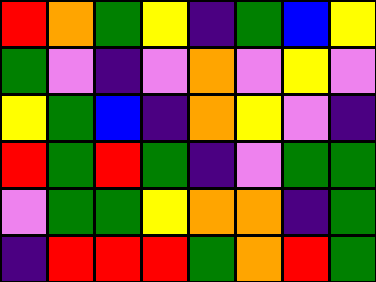[["red", "orange", "green", "yellow", "indigo", "green", "blue", "yellow"], ["green", "violet", "indigo", "violet", "orange", "violet", "yellow", "violet"], ["yellow", "green", "blue", "indigo", "orange", "yellow", "violet", "indigo"], ["red", "green", "red", "green", "indigo", "violet", "green", "green"], ["violet", "green", "green", "yellow", "orange", "orange", "indigo", "green"], ["indigo", "red", "red", "red", "green", "orange", "red", "green"]]